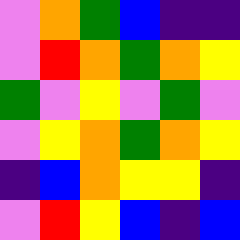[["violet", "orange", "green", "blue", "indigo", "indigo"], ["violet", "red", "orange", "green", "orange", "yellow"], ["green", "violet", "yellow", "violet", "green", "violet"], ["violet", "yellow", "orange", "green", "orange", "yellow"], ["indigo", "blue", "orange", "yellow", "yellow", "indigo"], ["violet", "red", "yellow", "blue", "indigo", "blue"]]